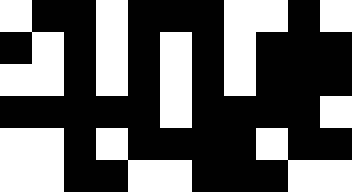[["white", "black", "black", "white", "black", "black", "black", "white", "white", "black", "white"], ["black", "white", "black", "white", "black", "white", "black", "white", "black", "black", "black"], ["white", "white", "black", "white", "black", "white", "black", "white", "black", "black", "black"], ["black", "black", "black", "black", "black", "white", "black", "black", "black", "black", "white"], ["white", "white", "black", "white", "black", "black", "black", "black", "white", "black", "black"], ["white", "white", "black", "black", "white", "white", "black", "black", "black", "white", "white"]]